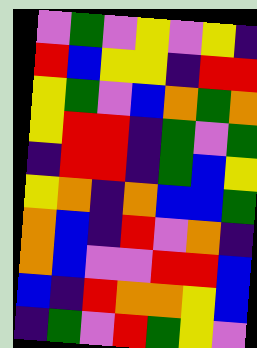[["violet", "green", "violet", "yellow", "violet", "yellow", "indigo"], ["red", "blue", "yellow", "yellow", "indigo", "red", "red"], ["yellow", "green", "violet", "blue", "orange", "green", "orange"], ["yellow", "red", "red", "indigo", "green", "violet", "green"], ["indigo", "red", "red", "indigo", "green", "blue", "yellow"], ["yellow", "orange", "indigo", "orange", "blue", "blue", "green"], ["orange", "blue", "indigo", "red", "violet", "orange", "indigo"], ["orange", "blue", "violet", "violet", "red", "red", "blue"], ["blue", "indigo", "red", "orange", "orange", "yellow", "blue"], ["indigo", "green", "violet", "red", "green", "yellow", "violet"]]